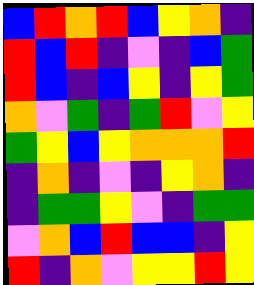[["blue", "red", "orange", "red", "blue", "yellow", "orange", "indigo"], ["red", "blue", "red", "indigo", "violet", "indigo", "blue", "green"], ["red", "blue", "indigo", "blue", "yellow", "indigo", "yellow", "green"], ["orange", "violet", "green", "indigo", "green", "red", "violet", "yellow"], ["green", "yellow", "blue", "yellow", "orange", "orange", "orange", "red"], ["indigo", "orange", "indigo", "violet", "indigo", "yellow", "orange", "indigo"], ["indigo", "green", "green", "yellow", "violet", "indigo", "green", "green"], ["violet", "orange", "blue", "red", "blue", "blue", "indigo", "yellow"], ["red", "indigo", "orange", "violet", "yellow", "yellow", "red", "yellow"]]